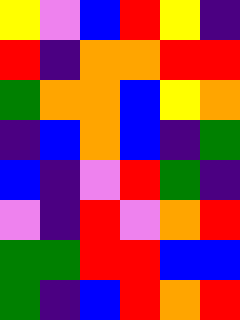[["yellow", "violet", "blue", "red", "yellow", "indigo"], ["red", "indigo", "orange", "orange", "red", "red"], ["green", "orange", "orange", "blue", "yellow", "orange"], ["indigo", "blue", "orange", "blue", "indigo", "green"], ["blue", "indigo", "violet", "red", "green", "indigo"], ["violet", "indigo", "red", "violet", "orange", "red"], ["green", "green", "red", "red", "blue", "blue"], ["green", "indigo", "blue", "red", "orange", "red"]]